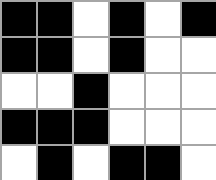[["black", "black", "white", "black", "white", "black"], ["black", "black", "white", "black", "white", "white"], ["white", "white", "black", "white", "white", "white"], ["black", "black", "black", "white", "white", "white"], ["white", "black", "white", "black", "black", "white"]]